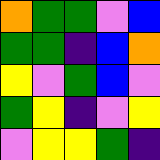[["orange", "green", "green", "violet", "blue"], ["green", "green", "indigo", "blue", "orange"], ["yellow", "violet", "green", "blue", "violet"], ["green", "yellow", "indigo", "violet", "yellow"], ["violet", "yellow", "yellow", "green", "indigo"]]